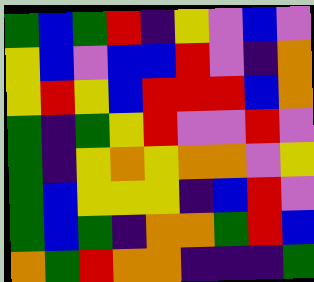[["green", "blue", "green", "red", "indigo", "yellow", "violet", "blue", "violet"], ["yellow", "blue", "violet", "blue", "blue", "red", "violet", "indigo", "orange"], ["yellow", "red", "yellow", "blue", "red", "red", "red", "blue", "orange"], ["green", "indigo", "green", "yellow", "red", "violet", "violet", "red", "violet"], ["green", "indigo", "yellow", "orange", "yellow", "orange", "orange", "violet", "yellow"], ["green", "blue", "yellow", "yellow", "yellow", "indigo", "blue", "red", "violet"], ["green", "blue", "green", "indigo", "orange", "orange", "green", "red", "blue"], ["orange", "green", "red", "orange", "orange", "indigo", "indigo", "indigo", "green"]]